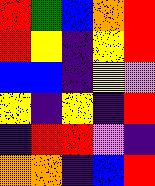[["red", "green", "blue", "orange", "red"], ["red", "yellow", "indigo", "yellow", "red"], ["blue", "blue", "indigo", "yellow", "violet"], ["yellow", "indigo", "yellow", "indigo", "red"], ["indigo", "red", "red", "violet", "indigo"], ["orange", "orange", "indigo", "blue", "red"]]